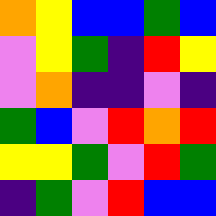[["orange", "yellow", "blue", "blue", "green", "blue"], ["violet", "yellow", "green", "indigo", "red", "yellow"], ["violet", "orange", "indigo", "indigo", "violet", "indigo"], ["green", "blue", "violet", "red", "orange", "red"], ["yellow", "yellow", "green", "violet", "red", "green"], ["indigo", "green", "violet", "red", "blue", "blue"]]